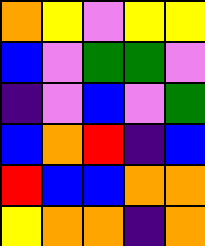[["orange", "yellow", "violet", "yellow", "yellow"], ["blue", "violet", "green", "green", "violet"], ["indigo", "violet", "blue", "violet", "green"], ["blue", "orange", "red", "indigo", "blue"], ["red", "blue", "blue", "orange", "orange"], ["yellow", "orange", "orange", "indigo", "orange"]]